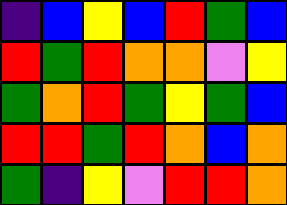[["indigo", "blue", "yellow", "blue", "red", "green", "blue"], ["red", "green", "red", "orange", "orange", "violet", "yellow"], ["green", "orange", "red", "green", "yellow", "green", "blue"], ["red", "red", "green", "red", "orange", "blue", "orange"], ["green", "indigo", "yellow", "violet", "red", "red", "orange"]]